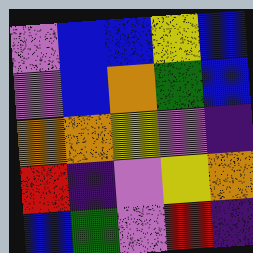[["violet", "blue", "blue", "yellow", "blue"], ["violet", "blue", "orange", "green", "blue"], ["orange", "orange", "yellow", "violet", "indigo"], ["red", "indigo", "violet", "yellow", "orange"], ["blue", "green", "violet", "red", "indigo"]]